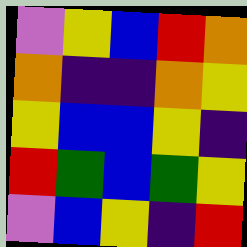[["violet", "yellow", "blue", "red", "orange"], ["orange", "indigo", "indigo", "orange", "yellow"], ["yellow", "blue", "blue", "yellow", "indigo"], ["red", "green", "blue", "green", "yellow"], ["violet", "blue", "yellow", "indigo", "red"]]